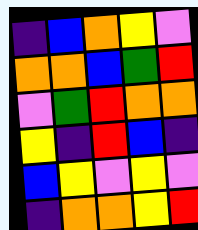[["indigo", "blue", "orange", "yellow", "violet"], ["orange", "orange", "blue", "green", "red"], ["violet", "green", "red", "orange", "orange"], ["yellow", "indigo", "red", "blue", "indigo"], ["blue", "yellow", "violet", "yellow", "violet"], ["indigo", "orange", "orange", "yellow", "red"]]